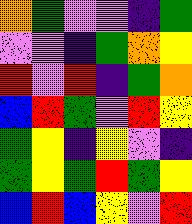[["orange", "green", "violet", "violet", "indigo", "green"], ["violet", "violet", "indigo", "green", "orange", "yellow"], ["red", "violet", "red", "indigo", "green", "orange"], ["blue", "red", "green", "violet", "red", "yellow"], ["green", "yellow", "indigo", "yellow", "violet", "indigo"], ["green", "yellow", "green", "red", "green", "yellow"], ["blue", "red", "blue", "yellow", "violet", "red"]]